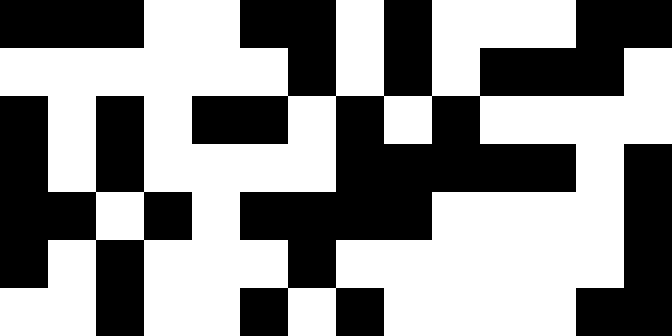[["black", "black", "black", "white", "white", "black", "black", "white", "black", "white", "white", "white", "black", "black"], ["white", "white", "white", "white", "white", "white", "black", "white", "black", "white", "black", "black", "black", "white"], ["black", "white", "black", "white", "black", "black", "white", "black", "white", "black", "white", "white", "white", "white"], ["black", "white", "black", "white", "white", "white", "white", "black", "black", "black", "black", "black", "white", "black"], ["black", "black", "white", "black", "white", "black", "black", "black", "black", "white", "white", "white", "white", "black"], ["black", "white", "black", "white", "white", "white", "black", "white", "white", "white", "white", "white", "white", "black"], ["white", "white", "black", "white", "white", "black", "white", "black", "white", "white", "white", "white", "black", "black"]]